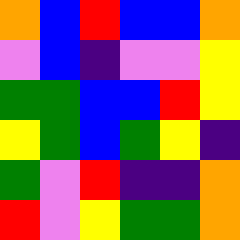[["orange", "blue", "red", "blue", "blue", "orange"], ["violet", "blue", "indigo", "violet", "violet", "yellow"], ["green", "green", "blue", "blue", "red", "yellow"], ["yellow", "green", "blue", "green", "yellow", "indigo"], ["green", "violet", "red", "indigo", "indigo", "orange"], ["red", "violet", "yellow", "green", "green", "orange"]]